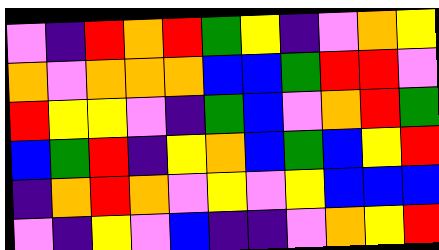[["violet", "indigo", "red", "orange", "red", "green", "yellow", "indigo", "violet", "orange", "yellow"], ["orange", "violet", "orange", "orange", "orange", "blue", "blue", "green", "red", "red", "violet"], ["red", "yellow", "yellow", "violet", "indigo", "green", "blue", "violet", "orange", "red", "green"], ["blue", "green", "red", "indigo", "yellow", "orange", "blue", "green", "blue", "yellow", "red"], ["indigo", "orange", "red", "orange", "violet", "yellow", "violet", "yellow", "blue", "blue", "blue"], ["violet", "indigo", "yellow", "violet", "blue", "indigo", "indigo", "violet", "orange", "yellow", "red"]]